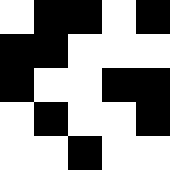[["white", "black", "black", "white", "black"], ["black", "black", "white", "white", "white"], ["black", "white", "white", "black", "black"], ["white", "black", "white", "white", "black"], ["white", "white", "black", "white", "white"]]